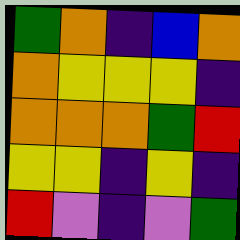[["green", "orange", "indigo", "blue", "orange"], ["orange", "yellow", "yellow", "yellow", "indigo"], ["orange", "orange", "orange", "green", "red"], ["yellow", "yellow", "indigo", "yellow", "indigo"], ["red", "violet", "indigo", "violet", "green"]]